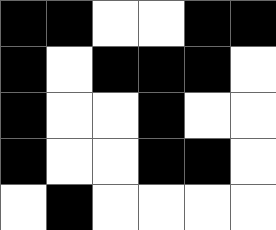[["black", "black", "white", "white", "black", "black"], ["black", "white", "black", "black", "black", "white"], ["black", "white", "white", "black", "white", "white"], ["black", "white", "white", "black", "black", "white"], ["white", "black", "white", "white", "white", "white"]]